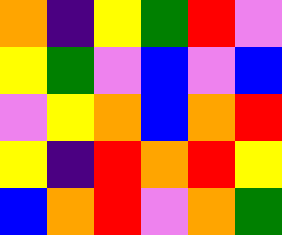[["orange", "indigo", "yellow", "green", "red", "violet"], ["yellow", "green", "violet", "blue", "violet", "blue"], ["violet", "yellow", "orange", "blue", "orange", "red"], ["yellow", "indigo", "red", "orange", "red", "yellow"], ["blue", "orange", "red", "violet", "orange", "green"]]